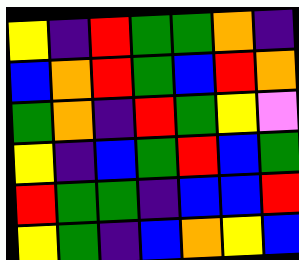[["yellow", "indigo", "red", "green", "green", "orange", "indigo"], ["blue", "orange", "red", "green", "blue", "red", "orange"], ["green", "orange", "indigo", "red", "green", "yellow", "violet"], ["yellow", "indigo", "blue", "green", "red", "blue", "green"], ["red", "green", "green", "indigo", "blue", "blue", "red"], ["yellow", "green", "indigo", "blue", "orange", "yellow", "blue"]]